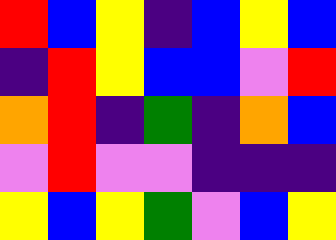[["red", "blue", "yellow", "indigo", "blue", "yellow", "blue"], ["indigo", "red", "yellow", "blue", "blue", "violet", "red"], ["orange", "red", "indigo", "green", "indigo", "orange", "blue"], ["violet", "red", "violet", "violet", "indigo", "indigo", "indigo"], ["yellow", "blue", "yellow", "green", "violet", "blue", "yellow"]]